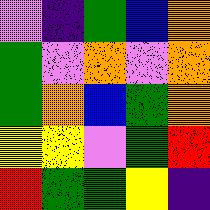[["violet", "indigo", "green", "blue", "orange"], ["green", "violet", "orange", "violet", "orange"], ["green", "orange", "blue", "green", "orange"], ["yellow", "yellow", "violet", "green", "red"], ["red", "green", "green", "yellow", "indigo"]]